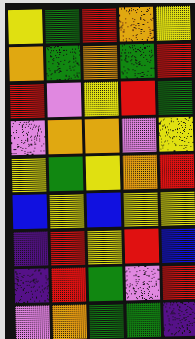[["yellow", "green", "red", "orange", "yellow"], ["orange", "green", "orange", "green", "red"], ["red", "violet", "yellow", "red", "green"], ["violet", "orange", "orange", "violet", "yellow"], ["yellow", "green", "yellow", "orange", "red"], ["blue", "yellow", "blue", "yellow", "yellow"], ["indigo", "red", "yellow", "red", "blue"], ["indigo", "red", "green", "violet", "red"], ["violet", "orange", "green", "green", "indigo"]]